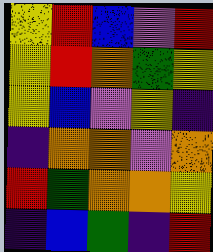[["yellow", "red", "blue", "violet", "red"], ["yellow", "red", "orange", "green", "yellow"], ["yellow", "blue", "violet", "yellow", "indigo"], ["indigo", "orange", "orange", "violet", "orange"], ["red", "green", "orange", "orange", "yellow"], ["indigo", "blue", "green", "indigo", "red"]]